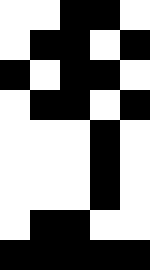[["white", "white", "black", "black", "white"], ["white", "black", "black", "white", "black"], ["black", "white", "black", "black", "white"], ["white", "black", "black", "white", "black"], ["white", "white", "white", "black", "white"], ["white", "white", "white", "black", "white"], ["white", "white", "white", "black", "white"], ["white", "black", "black", "white", "white"], ["black", "black", "black", "black", "black"]]